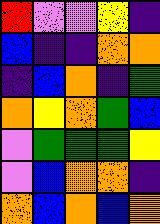[["red", "violet", "violet", "yellow", "indigo"], ["blue", "indigo", "indigo", "orange", "orange"], ["indigo", "blue", "orange", "indigo", "green"], ["orange", "yellow", "orange", "green", "blue"], ["violet", "green", "green", "green", "yellow"], ["violet", "blue", "orange", "orange", "indigo"], ["orange", "blue", "orange", "blue", "orange"]]